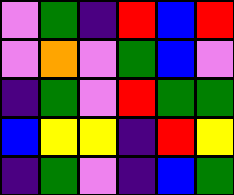[["violet", "green", "indigo", "red", "blue", "red"], ["violet", "orange", "violet", "green", "blue", "violet"], ["indigo", "green", "violet", "red", "green", "green"], ["blue", "yellow", "yellow", "indigo", "red", "yellow"], ["indigo", "green", "violet", "indigo", "blue", "green"]]